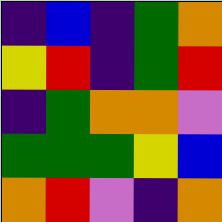[["indigo", "blue", "indigo", "green", "orange"], ["yellow", "red", "indigo", "green", "red"], ["indigo", "green", "orange", "orange", "violet"], ["green", "green", "green", "yellow", "blue"], ["orange", "red", "violet", "indigo", "orange"]]